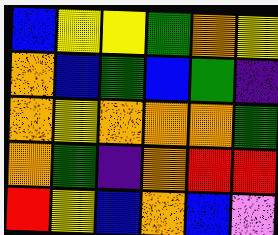[["blue", "yellow", "yellow", "green", "orange", "yellow"], ["orange", "blue", "green", "blue", "green", "indigo"], ["orange", "yellow", "orange", "orange", "orange", "green"], ["orange", "green", "indigo", "orange", "red", "red"], ["red", "yellow", "blue", "orange", "blue", "violet"]]